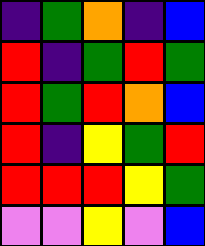[["indigo", "green", "orange", "indigo", "blue"], ["red", "indigo", "green", "red", "green"], ["red", "green", "red", "orange", "blue"], ["red", "indigo", "yellow", "green", "red"], ["red", "red", "red", "yellow", "green"], ["violet", "violet", "yellow", "violet", "blue"]]